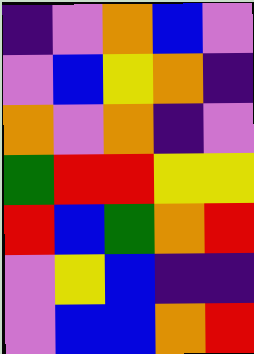[["indigo", "violet", "orange", "blue", "violet"], ["violet", "blue", "yellow", "orange", "indigo"], ["orange", "violet", "orange", "indigo", "violet"], ["green", "red", "red", "yellow", "yellow"], ["red", "blue", "green", "orange", "red"], ["violet", "yellow", "blue", "indigo", "indigo"], ["violet", "blue", "blue", "orange", "red"]]